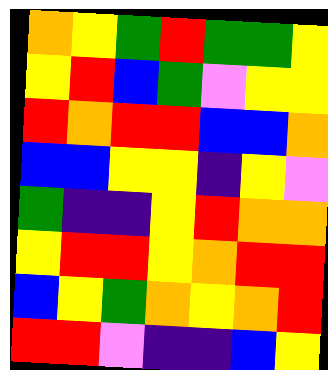[["orange", "yellow", "green", "red", "green", "green", "yellow"], ["yellow", "red", "blue", "green", "violet", "yellow", "yellow"], ["red", "orange", "red", "red", "blue", "blue", "orange"], ["blue", "blue", "yellow", "yellow", "indigo", "yellow", "violet"], ["green", "indigo", "indigo", "yellow", "red", "orange", "orange"], ["yellow", "red", "red", "yellow", "orange", "red", "red"], ["blue", "yellow", "green", "orange", "yellow", "orange", "red"], ["red", "red", "violet", "indigo", "indigo", "blue", "yellow"]]